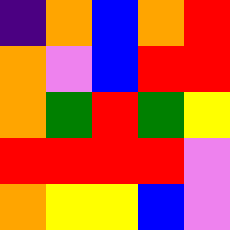[["indigo", "orange", "blue", "orange", "red"], ["orange", "violet", "blue", "red", "red"], ["orange", "green", "red", "green", "yellow"], ["red", "red", "red", "red", "violet"], ["orange", "yellow", "yellow", "blue", "violet"]]